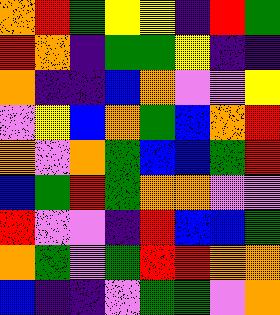[["orange", "red", "green", "yellow", "yellow", "indigo", "red", "green"], ["red", "orange", "indigo", "green", "green", "yellow", "indigo", "indigo"], ["orange", "indigo", "indigo", "blue", "orange", "violet", "violet", "yellow"], ["violet", "yellow", "blue", "orange", "green", "blue", "orange", "red"], ["orange", "violet", "orange", "green", "blue", "blue", "green", "red"], ["blue", "green", "red", "green", "orange", "orange", "violet", "violet"], ["red", "violet", "violet", "indigo", "red", "blue", "blue", "green"], ["orange", "green", "violet", "green", "red", "red", "orange", "orange"], ["blue", "indigo", "indigo", "violet", "green", "green", "violet", "orange"]]